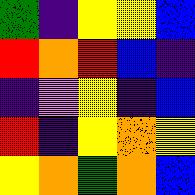[["green", "indigo", "yellow", "yellow", "blue"], ["red", "orange", "red", "blue", "indigo"], ["indigo", "violet", "yellow", "indigo", "blue"], ["red", "indigo", "yellow", "orange", "yellow"], ["yellow", "orange", "green", "orange", "blue"]]